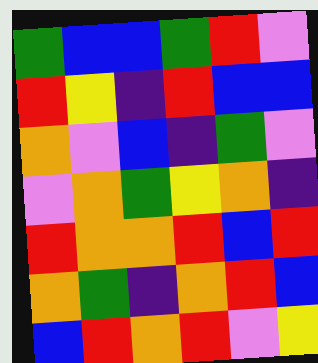[["green", "blue", "blue", "green", "red", "violet"], ["red", "yellow", "indigo", "red", "blue", "blue"], ["orange", "violet", "blue", "indigo", "green", "violet"], ["violet", "orange", "green", "yellow", "orange", "indigo"], ["red", "orange", "orange", "red", "blue", "red"], ["orange", "green", "indigo", "orange", "red", "blue"], ["blue", "red", "orange", "red", "violet", "yellow"]]